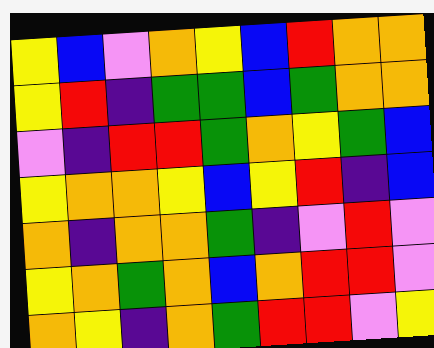[["yellow", "blue", "violet", "orange", "yellow", "blue", "red", "orange", "orange"], ["yellow", "red", "indigo", "green", "green", "blue", "green", "orange", "orange"], ["violet", "indigo", "red", "red", "green", "orange", "yellow", "green", "blue"], ["yellow", "orange", "orange", "yellow", "blue", "yellow", "red", "indigo", "blue"], ["orange", "indigo", "orange", "orange", "green", "indigo", "violet", "red", "violet"], ["yellow", "orange", "green", "orange", "blue", "orange", "red", "red", "violet"], ["orange", "yellow", "indigo", "orange", "green", "red", "red", "violet", "yellow"]]